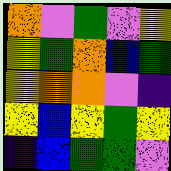[["orange", "violet", "green", "violet", "yellow"], ["yellow", "green", "orange", "blue", "green"], ["yellow", "orange", "orange", "violet", "indigo"], ["yellow", "blue", "yellow", "green", "yellow"], ["indigo", "blue", "green", "green", "violet"]]